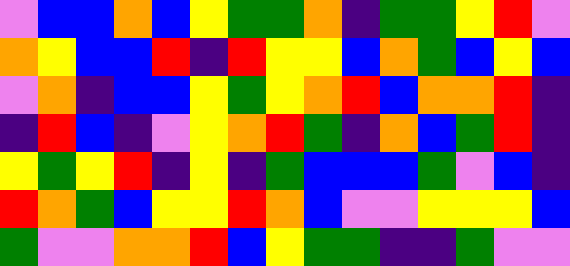[["violet", "blue", "blue", "orange", "blue", "yellow", "green", "green", "orange", "indigo", "green", "green", "yellow", "red", "violet"], ["orange", "yellow", "blue", "blue", "red", "indigo", "red", "yellow", "yellow", "blue", "orange", "green", "blue", "yellow", "blue"], ["violet", "orange", "indigo", "blue", "blue", "yellow", "green", "yellow", "orange", "red", "blue", "orange", "orange", "red", "indigo"], ["indigo", "red", "blue", "indigo", "violet", "yellow", "orange", "red", "green", "indigo", "orange", "blue", "green", "red", "indigo"], ["yellow", "green", "yellow", "red", "indigo", "yellow", "indigo", "green", "blue", "blue", "blue", "green", "violet", "blue", "indigo"], ["red", "orange", "green", "blue", "yellow", "yellow", "red", "orange", "blue", "violet", "violet", "yellow", "yellow", "yellow", "blue"], ["green", "violet", "violet", "orange", "orange", "red", "blue", "yellow", "green", "green", "indigo", "indigo", "green", "violet", "violet"]]